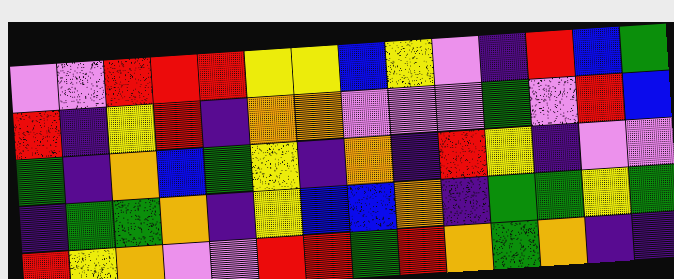[["violet", "violet", "red", "red", "red", "yellow", "yellow", "blue", "yellow", "violet", "indigo", "red", "blue", "green"], ["red", "indigo", "yellow", "red", "indigo", "orange", "orange", "violet", "violet", "violet", "green", "violet", "red", "blue"], ["green", "indigo", "orange", "blue", "green", "yellow", "indigo", "orange", "indigo", "red", "yellow", "indigo", "violet", "violet"], ["indigo", "green", "green", "orange", "indigo", "yellow", "blue", "blue", "orange", "indigo", "green", "green", "yellow", "green"], ["red", "yellow", "orange", "violet", "violet", "red", "red", "green", "red", "orange", "green", "orange", "indigo", "indigo"]]